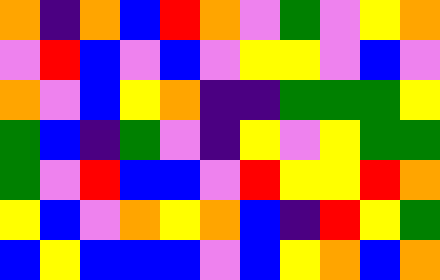[["orange", "indigo", "orange", "blue", "red", "orange", "violet", "green", "violet", "yellow", "orange"], ["violet", "red", "blue", "violet", "blue", "violet", "yellow", "yellow", "violet", "blue", "violet"], ["orange", "violet", "blue", "yellow", "orange", "indigo", "indigo", "green", "green", "green", "yellow"], ["green", "blue", "indigo", "green", "violet", "indigo", "yellow", "violet", "yellow", "green", "green"], ["green", "violet", "red", "blue", "blue", "violet", "red", "yellow", "yellow", "red", "orange"], ["yellow", "blue", "violet", "orange", "yellow", "orange", "blue", "indigo", "red", "yellow", "green"], ["blue", "yellow", "blue", "blue", "blue", "violet", "blue", "yellow", "orange", "blue", "orange"]]